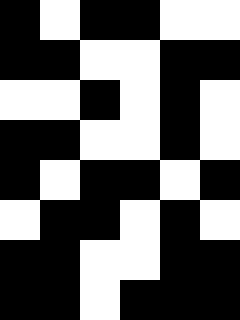[["black", "white", "black", "black", "white", "white"], ["black", "black", "white", "white", "black", "black"], ["white", "white", "black", "white", "black", "white"], ["black", "black", "white", "white", "black", "white"], ["black", "white", "black", "black", "white", "black"], ["white", "black", "black", "white", "black", "white"], ["black", "black", "white", "white", "black", "black"], ["black", "black", "white", "black", "black", "black"]]